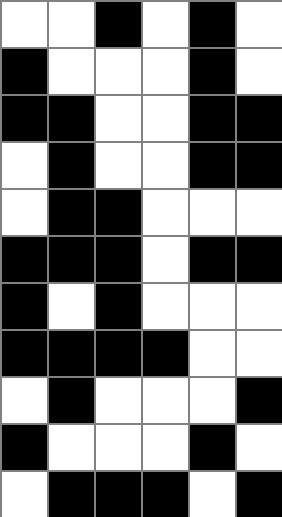[["white", "white", "black", "white", "black", "white"], ["black", "white", "white", "white", "black", "white"], ["black", "black", "white", "white", "black", "black"], ["white", "black", "white", "white", "black", "black"], ["white", "black", "black", "white", "white", "white"], ["black", "black", "black", "white", "black", "black"], ["black", "white", "black", "white", "white", "white"], ["black", "black", "black", "black", "white", "white"], ["white", "black", "white", "white", "white", "black"], ["black", "white", "white", "white", "black", "white"], ["white", "black", "black", "black", "white", "black"]]